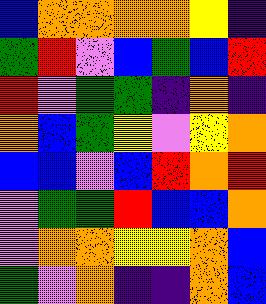[["blue", "orange", "orange", "orange", "orange", "yellow", "indigo"], ["green", "red", "violet", "blue", "green", "blue", "red"], ["red", "violet", "green", "green", "indigo", "orange", "indigo"], ["orange", "blue", "green", "yellow", "violet", "yellow", "orange"], ["blue", "blue", "violet", "blue", "red", "orange", "red"], ["violet", "green", "green", "red", "blue", "blue", "orange"], ["violet", "orange", "orange", "yellow", "yellow", "orange", "blue"], ["green", "violet", "orange", "indigo", "indigo", "orange", "blue"]]